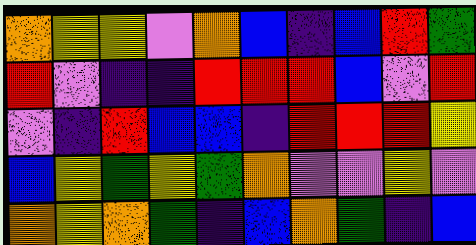[["orange", "yellow", "yellow", "violet", "orange", "blue", "indigo", "blue", "red", "green"], ["red", "violet", "indigo", "indigo", "red", "red", "red", "blue", "violet", "red"], ["violet", "indigo", "red", "blue", "blue", "indigo", "red", "red", "red", "yellow"], ["blue", "yellow", "green", "yellow", "green", "orange", "violet", "violet", "yellow", "violet"], ["orange", "yellow", "orange", "green", "indigo", "blue", "orange", "green", "indigo", "blue"]]